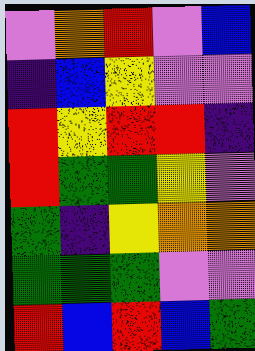[["violet", "orange", "red", "violet", "blue"], ["indigo", "blue", "yellow", "violet", "violet"], ["red", "yellow", "red", "red", "indigo"], ["red", "green", "green", "yellow", "violet"], ["green", "indigo", "yellow", "orange", "orange"], ["green", "green", "green", "violet", "violet"], ["red", "blue", "red", "blue", "green"]]